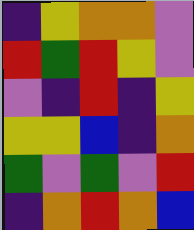[["indigo", "yellow", "orange", "orange", "violet"], ["red", "green", "red", "yellow", "violet"], ["violet", "indigo", "red", "indigo", "yellow"], ["yellow", "yellow", "blue", "indigo", "orange"], ["green", "violet", "green", "violet", "red"], ["indigo", "orange", "red", "orange", "blue"]]